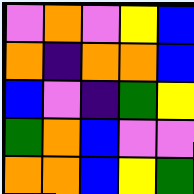[["violet", "orange", "violet", "yellow", "blue"], ["orange", "indigo", "orange", "orange", "blue"], ["blue", "violet", "indigo", "green", "yellow"], ["green", "orange", "blue", "violet", "violet"], ["orange", "orange", "blue", "yellow", "green"]]